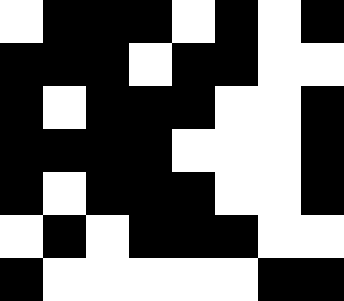[["white", "black", "black", "black", "white", "black", "white", "black"], ["black", "black", "black", "white", "black", "black", "white", "white"], ["black", "white", "black", "black", "black", "white", "white", "black"], ["black", "black", "black", "black", "white", "white", "white", "black"], ["black", "white", "black", "black", "black", "white", "white", "black"], ["white", "black", "white", "black", "black", "black", "white", "white"], ["black", "white", "white", "white", "white", "white", "black", "black"]]